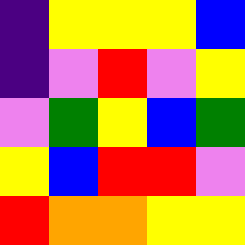[["indigo", "yellow", "yellow", "yellow", "blue"], ["indigo", "violet", "red", "violet", "yellow"], ["violet", "green", "yellow", "blue", "green"], ["yellow", "blue", "red", "red", "violet"], ["red", "orange", "orange", "yellow", "yellow"]]